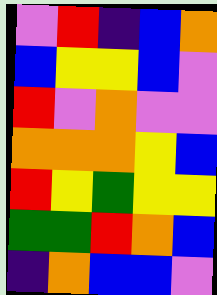[["violet", "red", "indigo", "blue", "orange"], ["blue", "yellow", "yellow", "blue", "violet"], ["red", "violet", "orange", "violet", "violet"], ["orange", "orange", "orange", "yellow", "blue"], ["red", "yellow", "green", "yellow", "yellow"], ["green", "green", "red", "orange", "blue"], ["indigo", "orange", "blue", "blue", "violet"]]